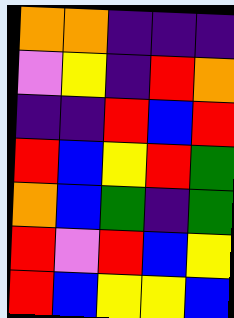[["orange", "orange", "indigo", "indigo", "indigo"], ["violet", "yellow", "indigo", "red", "orange"], ["indigo", "indigo", "red", "blue", "red"], ["red", "blue", "yellow", "red", "green"], ["orange", "blue", "green", "indigo", "green"], ["red", "violet", "red", "blue", "yellow"], ["red", "blue", "yellow", "yellow", "blue"]]